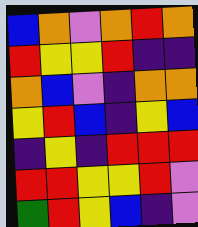[["blue", "orange", "violet", "orange", "red", "orange"], ["red", "yellow", "yellow", "red", "indigo", "indigo"], ["orange", "blue", "violet", "indigo", "orange", "orange"], ["yellow", "red", "blue", "indigo", "yellow", "blue"], ["indigo", "yellow", "indigo", "red", "red", "red"], ["red", "red", "yellow", "yellow", "red", "violet"], ["green", "red", "yellow", "blue", "indigo", "violet"]]